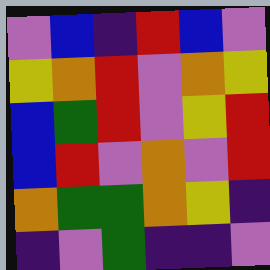[["violet", "blue", "indigo", "red", "blue", "violet"], ["yellow", "orange", "red", "violet", "orange", "yellow"], ["blue", "green", "red", "violet", "yellow", "red"], ["blue", "red", "violet", "orange", "violet", "red"], ["orange", "green", "green", "orange", "yellow", "indigo"], ["indigo", "violet", "green", "indigo", "indigo", "violet"]]